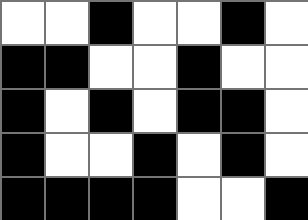[["white", "white", "black", "white", "white", "black", "white"], ["black", "black", "white", "white", "black", "white", "white"], ["black", "white", "black", "white", "black", "black", "white"], ["black", "white", "white", "black", "white", "black", "white"], ["black", "black", "black", "black", "white", "white", "black"]]